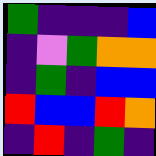[["green", "indigo", "indigo", "indigo", "blue"], ["indigo", "violet", "green", "orange", "orange"], ["indigo", "green", "indigo", "blue", "blue"], ["red", "blue", "blue", "red", "orange"], ["indigo", "red", "indigo", "green", "indigo"]]